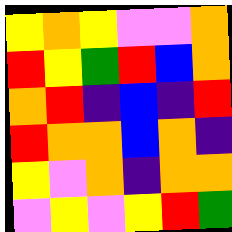[["yellow", "orange", "yellow", "violet", "violet", "orange"], ["red", "yellow", "green", "red", "blue", "orange"], ["orange", "red", "indigo", "blue", "indigo", "red"], ["red", "orange", "orange", "blue", "orange", "indigo"], ["yellow", "violet", "orange", "indigo", "orange", "orange"], ["violet", "yellow", "violet", "yellow", "red", "green"]]